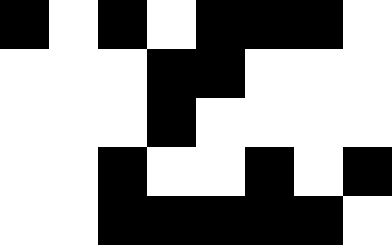[["black", "white", "black", "white", "black", "black", "black", "white"], ["white", "white", "white", "black", "black", "white", "white", "white"], ["white", "white", "white", "black", "white", "white", "white", "white"], ["white", "white", "black", "white", "white", "black", "white", "black"], ["white", "white", "black", "black", "black", "black", "black", "white"]]